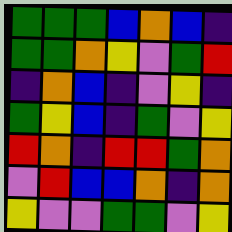[["green", "green", "green", "blue", "orange", "blue", "indigo"], ["green", "green", "orange", "yellow", "violet", "green", "red"], ["indigo", "orange", "blue", "indigo", "violet", "yellow", "indigo"], ["green", "yellow", "blue", "indigo", "green", "violet", "yellow"], ["red", "orange", "indigo", "red", "red", "green", "orange"], ["violet", "red", "blue", "blue", "orange", "indigo", "orange"], ["yellow", "violet", "violet", "green", "green", "violet", "yellow"]]